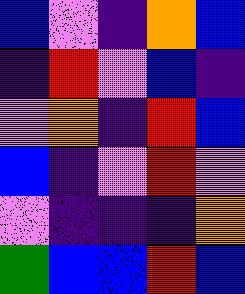[["blue", "violet", "indigo", "orange", "blue"], ["indigo", "red", "violet", "blue", "indigo"], ["violet", "orange", "indigo", "red", "blue"], ["blue", "indigo", "violet", "red", "violet"], ["violet", "indigo", "indigo", "indigo", "orange"], ["green", "blue", "blue", "red", "blue"]]